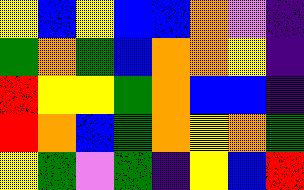[["yellow", "blue", "yellow", "blue", "blue", "orange", "violet", "indigo"], ["green", "orange", "green", "blue", "orange", "orange", "yellow", "indigo"], ["red", "yellow", "yellow", "green", "orange", "blue", "blue", "indigo"], ["red", "orange", "blue", "green", "orange", "yellow", "orange", "green"], ["yellow", "green", "violet", "green", "indigo", "yellow", "blue", "red"]]